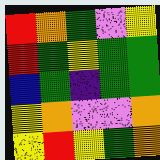[["red", "orange", "green", "violet", "yellow"], ["red", "green", "yellow", "green", "green"], ["blue", "green", "indigo", "green", "green"], ["yellow", "orange", "violet", "violet", "orange"], ["yellow", "red", "yellow", "green", "orange"]]